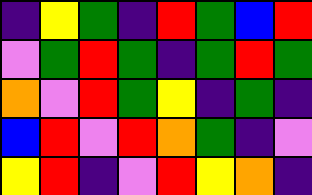[["indigo", "yellow", "green", "indigo", "red", "green", "blue", "red"], ["violet", "green", "red", "green", "indigo", "green", "red", "green"], ["orange", "violet", "red", "green", "yellow", "indigo", "green", "indigo"], ["blue", "red", "violet", "red", "orange", "green", "indigo", "violet"], ["yellow", "red", "indigo", "violet", "red", "yellow", "orange", "indigo"]]